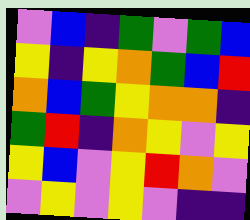[["violet", "blue", "indigo", "green", "violet", "green", "blue"], ["yellow", "indigo", "yellow", "orange", "green", "blue", "red"], ["orange", "blue", "green", "yellow", "orange", "orange", "indigo"], ["green", "red", "indigo", "orange", "yellow", "violet", "yellow"], ["yellow", "blue", "violet", "yellow", "red", "orange", "violet"], ["violet", "yellow", "violet", "yellow", "violet", "indigo", "indigo"]]